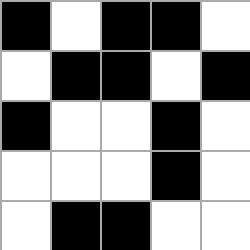[["black", "white", "black", "black", "white"], ["white", "black", "black", "white", "black"], ["black", "white", "white", "black", "white"], ["white", "white", "white", "black", "white"], ["white", "black", "black", "white", "white"]]